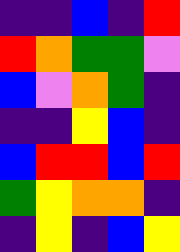[["indigo", "indigo", "blue", "indigo", "red"], ["red", "orange", "green", "green", "violet"], ["blue", "violet", "orange", "green", "indigo"], ["indigo", "indigo", "yellow", "blue", "indigo"], ["blue", "red", "red", "blue", "red"], ["green", "yellow", "orange", "orange", "indigo"], ["indigo", "yellow", "indigo", "blue", "yellow"]]